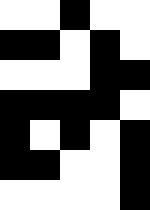[["white", "white", "black", "white", "white"], ["black", "black", "white", "black", "white"], ["white", "white", "white", "black", "black"], ["black", "black", "black", "black", "white"], ["black", "white", "black", "white", "black"], ["black", "black", "white", "white", "black"], ["white", "white", "white", "white", "black"]]